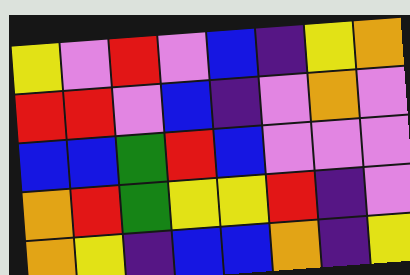[["yellow", "violet", "red", "violet", "blue", "indigo", "yellow", "orange"], ["red", "red", "violet", "blue", "indigo", "violet", "orange", "violet"], ["blue", "blue", "green", "red", "blue", "violet", "violet", "violet"], ["orange", "red", "green", "yellow", "yellow", "red", "indigo", "violet"], ["orange", "yellow", "indigo", "blue", "blue", "orange", "indigo", "yellow"]]